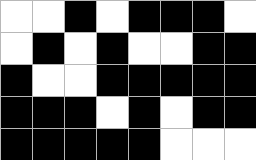[["white", "white", "black", "white", "black", "black", "black", "white"], ["white", "black", "white", "black", "white", "white", "black", "black"], ["black", "white", "white", "black", "black", "black", "black", "black"], ["black", "black", "black", "white", "black", "white", "black", "black"], ["black", "black", "black", "black", "black", "white", "white", "white"]]